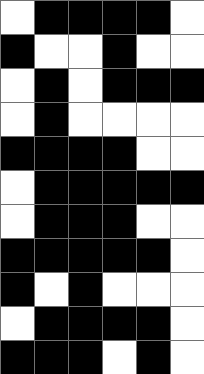[["white", "black", "black", "black", "black", "white"], ["black", "white", "white", "black", "white", "white"], ["white", "black", "white", "black", "black", "black"], ["white", "black", "white", "white", "white", "white"], ["black", "black", "black", "black", "white", "white"], ["white", "black", "black", "black", "black", "black"], ["white", "black", "black", "black", "white", "white"], ["black", "black", "black", "black", "black", "white"], ["black", "white", "black", "white", "white", "white"], ["white", "black", "black", "black", "black", "white"], ["black", "black", "black", "white", "black", "white"]]